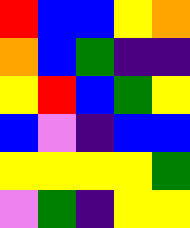[["red", "blue", "blue", "yellow", "orange"], ["orange", "blue", "green", "indigo", "indigo"], ["yellow", "red", "blue", "green", "yellow"], ["blue", "violet", "indigo", "blue", "blue"], ["yellow", "yellow", "yellow", "yellow", "green"], ["violet", "green", "indigo", "yellow", "yellow"]]